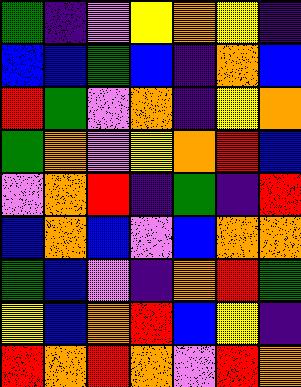[["green", "indigo", "violet", "yellow", "orange", "yellow", "indigo"], ["blue", "blue", "green", "blue", "indigo", "orange", "blue"], ["red", "green", "violet", "orange", "indigo", "yellow", "orange"], ["green", "orange", "violet", "yellow", "orange", "red", "blue"], ["violet", "orange", "red", "indigo", "green", "indigo", "red"], ["blue", "orange", "blue", "violet", "blue", "orange", "orange"], ["green", "blue", "violet", "indigo", "orange", "red", "green"], ["yellow", "blue", "orange", "red", "blue", "yellow", "indigo"], ["red", "orange", "red", "orange", "violet", "red", "orange"]]